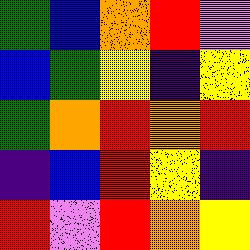[["green", "blue", "orange", "red", "violet"], ["blue", "green", "yellow", "indigo", "yellow"], ["green", "orange", "red", "orange", "red"], ["indigo", "blue", "red", "yellow", "indigo"], ["red", "violet", "red", "orange", "yellow"]]